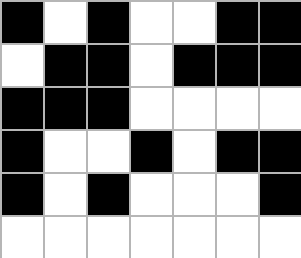[["black", "white", "black", "white", "white", "black", "black"], ["white", "black", "black", "white", "black", "black", "black"], ["black", "black", "black", "white", "white", "white", "white"], ["black", "white", "white", "black", "white", "black", "black"], ["black", "white", "black", "white", "white", "white", "black"], ["white", "white", "white", "white", "white", "white", "white"]]